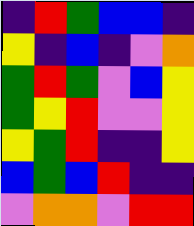[["indigo", "red", "green", "blue", "blue", "indigo"], ["yellow", "indigo", "blue", "indigo", "violet", "orange"], ["green", "red", "green", "violet", "blue", "yellow"], ["green", "yellow", "red", "violet", "violet", "yellow"], ["yellow", "green", "red", "indigo", "indigo", "yellow"], ["blue", "green", "blue", "red", "indigo", "indigo"], ["violet", "orange", "orange", "violet", "red", "red"]]